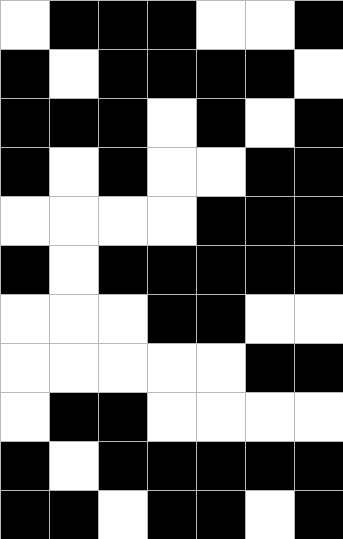[["white", "black", "black", "black", "white", "white", "black"], ["black", "white", "black", "black", "black", "black", "white"], ["black", "black", "black", "white", "black", "white", "black"], ["black", "white", "black", "white", "white", "black", "black"], ["white", "white", "white", "white", "black", "black", "black"], ["black", "white", "black", "black", "black", "black", "black"], ["white", "white", "white", "black", "black", "white", "white"], ["white", "white", "white", "white", "white", "black", "black"], ["white", "black", "black", "white", "white", "white", "white"], ["black", "white", "black", "black", "black", "black", "black"], ["black", "black", "white", "black", "black", "white", "black"]]